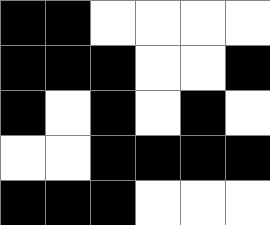[["black", "black", "white", "white", "white", "white"], ["black", "black", "black", "white", "white", "black"], ["black", "white", "black", "white", "black", "white"], ["white", "white", "black", "black", "black", "black"], ["black", "black", "black", "white", "white", "white"]]